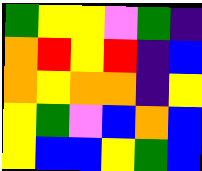[["green", "yellow", "yellow", "violet", "green", "indigo"], ["orange", "red", "yellow", "red", "indigo", "blue"], ["orange", "yellow", "orange", "orange", "indigo", "yellow"], ["yellow", "green", "violet", "blue", "orange", "blue"], ["yellow", "blue", "blue", "yellow", "green", "blue"]]